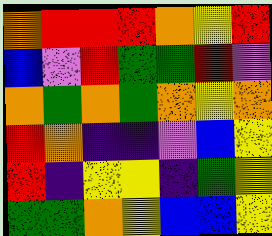[["orange", "red", "red", "red", "orange", "yellow", "red"], ["blue", "violet", "red", "green", "green", "red", "violet"], ["orange", "green", "orange", "green", "orange", "yellow", "orange"], ["red", "orange", "indigo", "indigo", "violet", "blue", "yellow"], ["red", "indigo", "yellow", "yellow", "indigo", "green", "yellow"], ["green", "green", "orange", "yellow", "blue", "blue", "yellow"]]